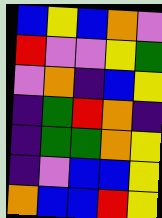[["blue", "yellow", "blue", "orange", "violet"], ["red", "violet", "violet", "yellow", "green"], ["violet", "orange", "indigo", "blue", "yellow"], ["indigo", "green", "red", "orange", "indigo"], ["indigo", "green", "green", "orange", "yellow"], ["indigo", "violet", "blue", "blue", "yellow"], ["orange", "blue", "blue", "red", "yellow"]]